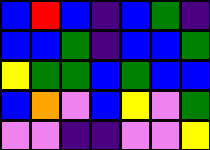[["blue", "red", "blue", "indigo", "blue", "green", "indigo"], ["blue", "blue", "green", "indigo", "blue", "blue", "green"], ["yellow", "green", "green", "blue", "green", "blue", "blue"], ["blue", "orange", "violet", "blue", "yellow", "violet", "green"], ["violet", "violet", "indigo", "indigo", "violet", "violet", "yellow"]]